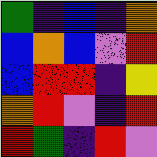[["green", "indigo", "blue", "indigo", "orange"], ["blue", "orange", "blue", "violet", "red"], ["blue", "red", "red", "indigo", "yellow"], ["orange", "red", "violet", "indigo", "red"], ["red", "green", "indigo", "red", "violet"]]